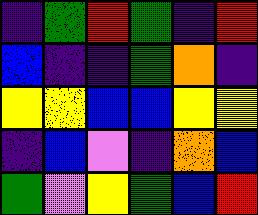[["indigo", "green", "red", "green", "indigo", "red"], ["blue", "indigo", "indigo", "green", "orange", "indigo"], ["yellow", "yellow", "blue", "blue", "yellow", "yellow"], ["indigo", "blue", "violet", "indigo", "orange", "blue"], ["green", "violet", "yellow", "green", "blue", "red"]]